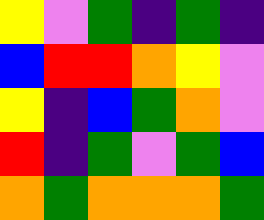[["yellow", "violet", "green", "indigo", "green", "indigo"], ["blue", "red", "red", "orange", "yellow", "violet"], ["yellow", "indigo", "blue", "green", "orange", "violet"], ["red", "indigo", "green", "violet", "green", "blue"], ["orange", "green", "orange", "orange", "orange", "green"]]